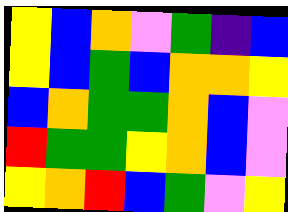[["yellow", "blue", "orange", "violet", "green", "indigo", "blue"], ["yellow", "blue", "green", "blue", "orange", "orange", "yellow"], ["blue", "orange", "green", "green", "orange", "blue", "violet"], ["red", "green", "green", "yellow", "orange", "blue", "violet"], ["yellow", "orange", "red", "blue", "green", "violet", "yellow"]]